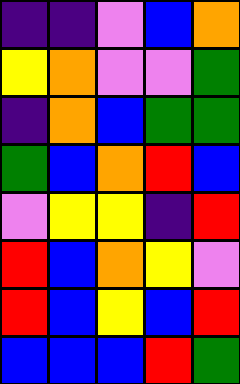[["indigo", "indigo", "violet", "blue", "orange"], ["yellow", "orange", "violet", "violet", "green"], ["indigo", "orange", "blue", "green", "green"], ["green", "blue", "orange", "red", "blue"], ["violet", "yellow", "yellow", "indigo", "red"], ["red", "blue", "orange", "yellow", "violet"], ["red", "blue", "yellow", "blue", "red"], ["blue", "blue", "blue", "red", "green"]]